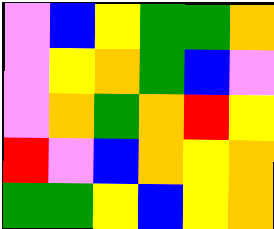[["violet", "blue", "yellow", "green", "green", "orange"], ["violet", "yellow", "orange", "green", "blue", "violet"], ["violet", "orange", "green", "orange", "red", "yellow"], ["red", "violet", "blue", "orange", "yellow", "orange"], ["green", "green", "yellow", "blue", "yellow", "orange"]]